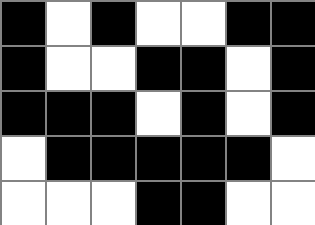[["black", "white", "black", "white", "white", "black", "black"], ["black", "white", "white", "black", "black", "white", "black"], ["black", "black", "black", "white", "black", "white", "black"], ["white", "black", "black", "black", "black", "black", "white"], ["white", "white", "white", "black", "black", "white", "white"]]